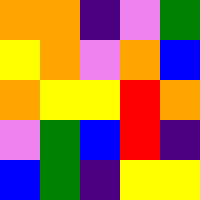[["orange", "orange", "indigo", "violet", "green"], ["yellow", "orange", "violet", "orange", "blue"], ["orange", "yellow", "yellow", "red", "orange"], ["violet", "green", "blue", "red", "indigo"], ["blue", "green", "indigo", "yellow", "yellow"]]